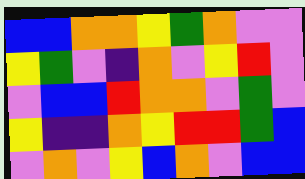[["blue", "blue", "orange", "orange", "yellow", "green", "orange", "violet", "violet"], ["yellow", "green", "violet", "indigo", "orange", "violet", "yellow", "red", "violet"], ["violet", "blue", "blue", "red", "orange", "orange", "violet", "green", "violet"], ["yellow", "indigo", "indigo", "orange", "yellow", "red", "red", "green", "blue"], ["violet", "orange", "violet", "yellow", "blue", "orange", "violet", "blue", "blue"]]